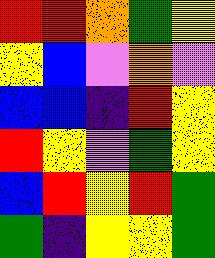[["red", "red", "orange", "green", "yellow"], ["yellow", "blue", "violet", "orange", "violet"], ["blue", "blue", "indigo", "red", "yellow"], ["red", "yellow", "violet", "green", "yellow"], ["blue", "red", "yellow", "red", "green"], ["green", "indigo", "yellow", "yellow", "green"]]